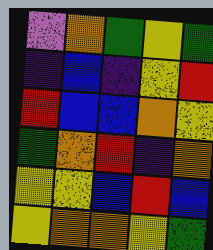[["violet", "orange", "green", "yellow", "green"], ["indigo", "blue", "indigo", "yellow", "red"], ["red", "blue", "blue", "orange", "yellow"], ["green", "orange", "red", "indigo", "orange"], ["yellow", "yellow", "blue", "red", "blue"], ["yellow", "orange", "orange", "yellow", "green"]]